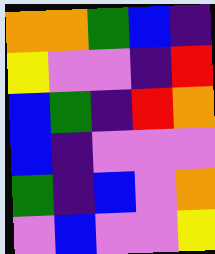[["orange", "orange", "green", "blue", "indigo"], ["yellow", "violet", "violet", "indigo", "red"], ["blue", "green", "indigo", "red", "orange"], ["blue", "indigo", "violet", "violet", "violet"], ["green", "indigo", "blue", "violet", "orange"], ["violet", "blue", "violet", "violet", "yellow"]]